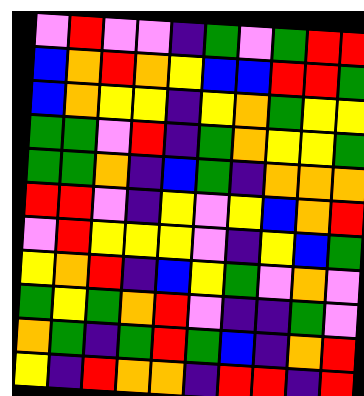[["violet", "red", "violet", "violet", "indigo", "green", "violet", "green", "red", "red"], ["blue", "orange", "red", "orange", "yellow", "blue", "blue", "red", "red", "green"], ["blue", "orange", "yellow", "yellow", "indigo", "yellow", "orange", "green", "yellow", "yellow"], ["green", "green", "violet", "red", "indigo", "green", "orange", "yellow", "yellow", "green"], ["green", "green", "orange", "indigo", "blue", "green", "indigo", "orange", "orange", "orange"], ["red", "red", "violet", "indigo", "yellow", "violet", "yellow", "blue", "orange", "red"], ["violet", "red", "yellow", "yellow", "yellow", "violet", "indigo", "yellow", "blue", "green"], ["yellow", "orange", "red", "indigo", "blue", "yellow", "green", "violet", "orange", "violet"], ["green", "yellow", "green", "orange", "red", "violet", "indigo", "indigo", "green", "violet"], ["orange", "green", "indigo", "green", "red", "green", "blue", "indigo", "orange", "red"], ["yellow", "indigo", "red", "orange", "orange", "indigo", "red", "red", "indigo", "red"]]